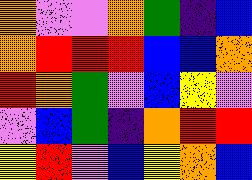[["orange", "violet", "violet", "orange", "green", "indigo", "blue"], ["orange", "red", "red", "red", "blue", "blue", "orange"], ["red", "orange", "green", "violet", "blue", "yellow", "violet"], ["violet", "blue", "green", "indigo", "orange", "red", "red"], ["yellow", "red", "violet", "blue", "yellow", "orange", "blue"]]